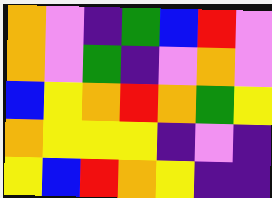[["orange", "violet", "indigo", "green", "blue", "red", "violet"], ["orange", "violet", "green", "indigo", "violet", "orange", "violet"], ["blue", "yellow", "orange", "red", "orange", "green", "yellow"], ["orange", "yellow", "yellow", "yellow", "indigo", "violet", "indigo"], ["yellow", "blue", "red", "orange", "yellow", "indigo", "indigo"]]